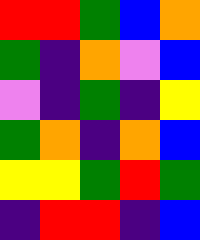[["red", "red", "green", "blue", "orange"], ["green", "indigo", "orange", "violet", "blue"], ["violet", "indigo", "green", "indigo", "yellow"], ["green", "orange", "indigo", "orange", "blue"], ["yellow", "yellow", "green", "red", "green"], ["indigo", "red", "red", "indigo", "blue"]]